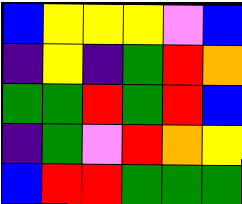[["blue", "yellow", "yellow", "yellow", "violet", "blue"], ["indigo", "yellow", "indigo", "green", "red", "orange"], ["green", "green", "red", "green", "red", "blue"], ["indigo", "green", "violet", "red", "orange", "yellow"], ["blue", "red", "red", "green", "green", "green"]]